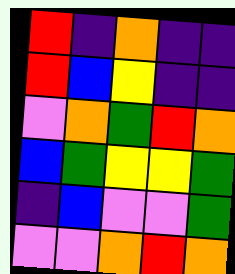[["red", "indigo", "orange", "indigo", "indigo"], ["red", "blue", "yellow", "indigo", "indigo"], ["violet", "orange", "green", "red", "orange"], ["blue", "green", "yellow", "yellow", "green"], ["indigo", "blue", "violet", "violet", "green"], ["violet", "violet", "orange", "red", "orange"]]